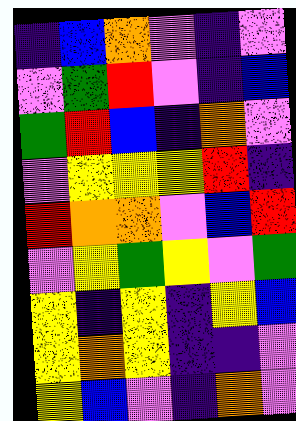[["indigo", "blue", "orange", "violet", "indigo", "violet"], ["violet", "green", "red", "violet", "indigo", "blue"], ["green", "red", "blue", "indigo", "orange", "violet"], ["violet", "yellow", "yellow", "yellow", "red", "indigo"], ["red", "orange", "orange", "violet", "blue", "red"], ["violet", "yellow", "green", "yellow", "violet", "green"], ["yellow", "indigo", "yellow", "indigo", "yellow", "blue"], ["yellow", "orange", "yellow", "indigo", "indigo", "violet"], ["yellow", "blue", "violet", "indigo", "orange", "violet"]]